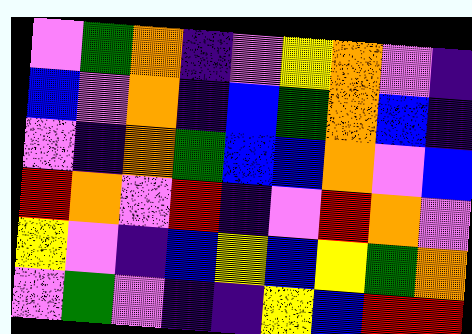[["violet", "green", "orange", "indigo", "violet", "yellow", "orange", "violet", "indigo"], ["blue", "violet", "orange", "indigo", "blue", "green", "orange", "blue", "indigo"], ["violet", "indigo", "orange", "green", "blue", "blue", "orange", "violet", "blue"], ["red", "orange", "violet", "red", "indigo", "violet", "red", "orange", "violet"], ["yellow", "violet", "indigo", "blue", "yellow", "blue", "yellow", "green", "orange"], ["violet", "green", "violet", "indigo", "indigo", "yellow", "blue", "red", "red"]]